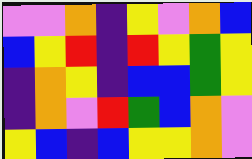[["violet", "violet", "orange", "indigo", "yellow", "violet", "orange", "blue"], ["blue", "yellow", "red", "indigo", "red", "yellow", "green", "yellow"], ["indigo", "orange", "yellow", "indigo", "blue", "blue", "green", "yellow"], ["indigo", "orange", "violet", "red", "green", "blue", "orange", "violet"], ["yellow", "blue", "indigo", "blue", "yellow", "yellow", "orange", "violet"]]